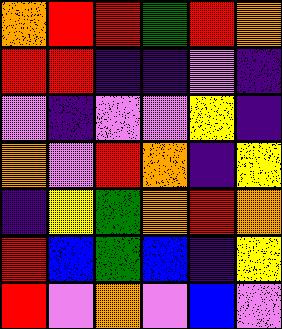[["orange", "red", "red", "green", "red", "orange"], ["red", "red", "indigo", "indigo", "violet", "indigo"], ["violet", "indigo", "violet", "violet", "yellow", "indigo"], ["orange", "violet", "red", "orange", "indigo", "yellow"], ["indigo", "yellow", "green", "orange", "red", "orange"], ["red", "blue", "green", "blue", "indigo", "yellow"], ["red", "violet", "orange", "violet", "blue", "violet"]]